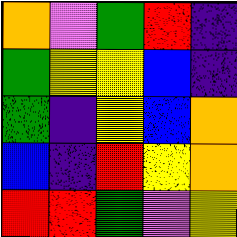[["orange", "violet", "green", "red", "indigo"], ["green", "yellow", "yellow", "blue", "indigo"], ["green", "indigo", "yellow", "blue", "orange"], ["blue", "indigo", "red", "yellow", "orange"], ["red", "red", "green", "violet", "yellow"]]